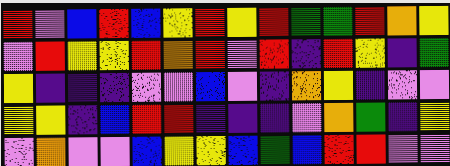[["red", "violet", "blue", "red", "blue", "yellow", "red", "yellow", "red", "green", "green", "red", "orange", "yellow"], ["violet", "red", "yellow", "yellow", "red", "orange", "red", "violet", "red", "indigo", "red", "yellow", "indigo", "green"], ["yellow", "indigo", "indigo", "indigo", "violet", "violet", "blue", "violet", "indigo", "orange", "yellow", "indigo", "violet", "violet"], ["yellow", "yellow", "indigo", "blue", "red", "red", "indigo", "indigo", "indigo", "violet", "orange", "green", "indigo", "yellow"], ["violet", "orange", "violet", "violet", "blue", "yellow", "yellow", "blue", "green", "blue", "red", "red", "violet", "violet"]]